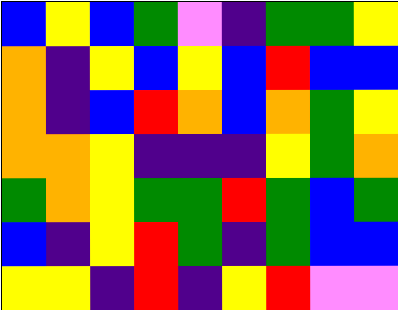[["blue", "yellow", "blue", "green", "violet", "indigo", "green", "green", "yellow"], ["orange", "indigo", "yellow", "blue", "yellow", "blue", "red", "blue", "blue"], ["orange", "indigo", "blue", "red", "orange", "blue", "orange", "green", "yellow"], ["orange", "orange", "yellow", "indigo", "indigo", "indigo", "yellow", "green", "orange"], ["green", "orange", "yellow", "green", "green", "red", "green", "blue", "green"], ["blue", "indigo", "yellow", "red", "green", "indigo", "green", "blue", "blue"], ["yellow", "yellow", "indigo", "red", "indigo", "yellow", "red", "violet", "violet"]]